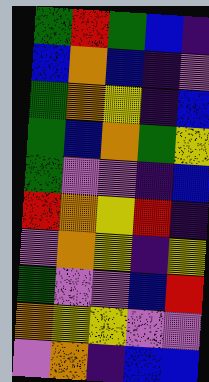[["green", "red", "green", "blue", "indigo"], ["blue", "orange", "blue", "indigo", "violet"], ["green", "orange", "yellow", "indigo", "blue"], ["green", "blue", "orange", "green", "yellow"], ["green", "violet", "violet", "indigo", "blue"], ["red", "orange", "yellow", "red", "indigo"], ["violet", "orange", "yellow", "indigo", "yellow"], ["green", "violet", "violet", "blue", "red"], ["orange", "yellow", "yellow", "violet", "violet"], ["violet", "orange", "indigo", "blue", "blue"]]